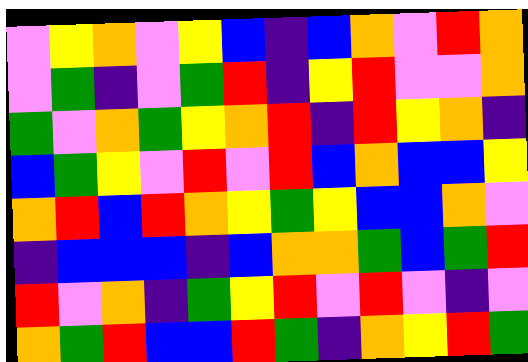[["violet", "yellow", "orange", "violet", "yellow", "blue", "indigo", "blue", "orange", "violet", "red", "orange"], ["violet", "green", "indigo", "violet", "green", "red", "indigo", "yellow", "red", "violet", "violet", "orange"], ["green", "violet", "orange", "green", "yellow", "orange", "red", "indigo", "red", "yellow", "orange", "indigo"], ["blue", "green", "yellow", "violet", "red", "violet", "red", "blue", "orange", "blue", "blue", "yellow"], ["orange", "red", "blue", "red", "orange", "yellow", "green", "yellow", "blue", "blue", "orange", "violet"], ["indigo", "blue", "blue", "blue", "indigo", "blue", "orange", "orange", "green", "blue", "green", "red"], ["red", "violet", "orange", "indigo", "green", "yellow", "red", "violet", "red", "violet", "indigo", "violet"], ["orange", "green", "red", "blue", "blue", "red", "green", "indigo", "orange", "yellow", "red", "green"]]